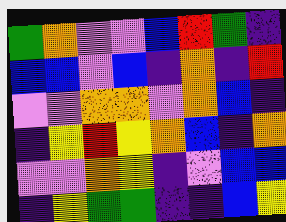[["green", "orange", "violet", "violet", "blue", "red", "green", "indigo"], ["blue", "blue", "violet", "blue", "indigo", "orange", "indigo", "red"], ["violet", "violet", "orange", "orange", "violet", "orange", "blue", "indigo"], ["indigo", "yellow", "red", "yellow", "orange", "blue", "indigo", "orange"], ["violet", "violet", "orange", "yellow", "indigo", "violet", "blue", "blue"], ["indigo", "yellow", "green", "green", "indigo", "indigo", "blue", "yellow"]]